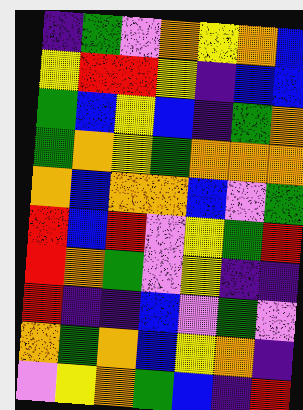[["indigo", "green", "violet", "orange", "yellow", "orange", "blue"], ["yellow", "red", "red", "yellow", "indigo", "blue", "blue"], ["green", "blue", "yellow", "blue", "indigo", "green", "orange"], ["green", "orange", "yellow", "green", "orange", "orange", "orange"], ["orange", "blue", "orange", "orange", "blue", "violet", "green"], ["red", "blue", "red", "violet", "yellow", "green", "red"], ["red", "orange", "green", "violet", "yellow", "indigo", "indigo"], ["red", "indigo", "indigo", "blue", "violet", "green", "violet"], ["orange", "green", "orange", "blue", "yellow", "orange", "indigo"], ["violet", "yellow", "orange", "green", "blue", "indigo", "red"]]